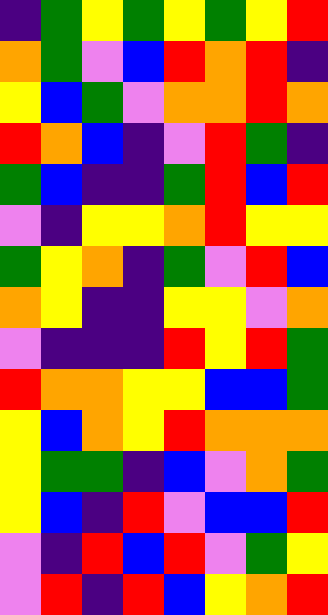[["indigo", "green", "yellow", "green", "yellow", "green", "yellow", "red"], ["orange", "green", "violet", "blue", "red", "orange", "red", "indigo"], ["yellow", "blue", "green", "violet", "orange", "orange", "red", "orange"], ["red", "orange", "blue", "indigo", "violet", "red", "green", "indigo"], ["green", "blue", "indigo", "indigo", "green", "red", "blue", "red"], ["violet", "indigo", "yellow", "yellow", "orange", "red", "yellow", "yellow"], ["green", "yellow", "orange", "indigo", "green", "violet", "red", "blue"], ["orange", "yellow", "indigo", "indigo", "yellow", "yellow", "violet", "orange"], ["violet", "indigo", "indigo", "indigo", "red", "yellow", "red", "green"], ["red", "orange", "orange", "yellow", "yellow", "blue", "blue", "green"], ["yellow", "blue", "orange", "yellow", "red", "orange", "orange", "orange"], ["yellow", "green", "green", "indigo", "blue", "violet", "orange", "green"], ["yellow", "blue", "indigo", "red", "violet", "blue", "blue", "red"], ["violet", "indigo", "red", "blue", "red", "violet", "green", "yellow"], ["violet", "red", "indigo", "red", "blue", "yellow", "orange", "red"]]